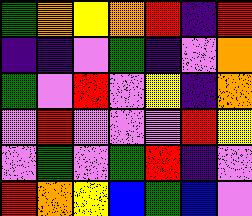[["green", "orange", "yellow", "orange", "red", "indigo", "red"], ["indigo", "indigo", "violet", "green", "indigo", "violet", "orange"], ["green", "violet", "red", "violet", "yellow", "indigo", "orange"], ["violet", "red", "violet", "violet", "violet", "red", "yellow"], ["violet", "green", "violet", "green", "red", "indigo", "violet"], ["red", "orange", "yellow", "blue", "green", "blue", "violet"]]